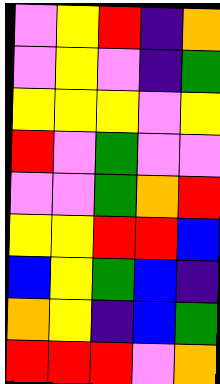[["violet", "yellow", "red", "indigo", "orange"], ["violet", "yellow", "violet", "indigo", "green"], ["yellow", "yellow", "yellow", "violet", "yellow"], ["red", "violet", "green", "violet", "violet"], ["violet", "violet", "green", "orange", "red"], ["yellow", "yellow", "red", "red", "blue"], ["blue", "yellow", "green", "blue", "indigo"], ["orange", "yellow", "indigo", "blue", "green"], ["red", "red", "red", "violet", "orange"]]